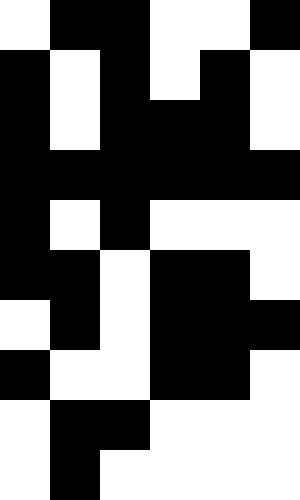[["white", "black", "black", "white", "white", "black"], ["black", "white", "black", "white", "black", "white"], ["black", "white", "black", "black", "black", "white"], ["black", "black", "black", "black", "black", "black"], ["black", "white", "black", "white", "white", "white"], ["black", "black", "white", "black", "black", "white"], ["white", "black", "white", "black", "black", "black"], ["black", "white", "white", "black", "black", "white"], ["white", "black", "black", "white", "white", "white"], ["white", "black", "white", "white", "white", "white"]]